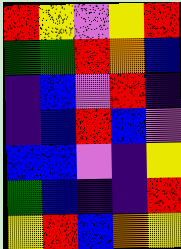[["red", "yellow", "violet", "yellow", "red"], ["green", "green", "red", "orange", "blue"], ["indigo", "blue", "violet", "red", "indigo"], ["indigo", "blue", "red", "blue", "violet"], ["blue", "blue", "violet", "indigo", "yellow"], ["green", "blue", "indigo", "indigo", "red"], ["yellow", "red", "blue", "orange", "yellow"]]